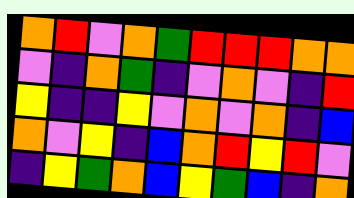[["orange", "red", "violet", "orange", "green", "red", "red", "red", "orange", "orange"], ["violet", "indigo", "orange", "green", "indigo", "violet", "orange", "violet", "indigo", "red"], ["yellow", "indigo", "indigo", "yellow", "violet", "orange", "violet", "orange", "indigo", "blue"], ["orange", "violet", "yellow", "indigo", "blue", "orange", "red", "yellow", "red", "violet"], ["indigo", "yellow", "green", "orange", "blue", "yellow", "green", "blue", "indigo", "orange"]]